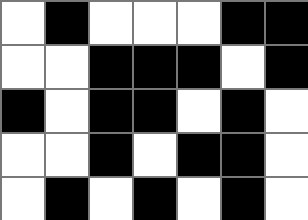[["white", "black", "white", "white", "white", "black", "black"], ["white", "white", "black", "black", "black", "white", "black"], ["black", "white", "black", "black", "white", "black", "white"], ["white", "white", "black", "white", "black", "black", "white"], ["white", "black", "white", "black", "white", "black", "white"]]